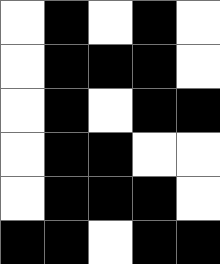[["white", "black", "white", "black", "white"], ["white", "black", "black", "black", "white"], ["white", "black", "white", "black", "black"], ["white", "black", "black", "white", "white"], ["white", "black", "black", "black", "white"], ["black", "black", "white", "black", "black"]]